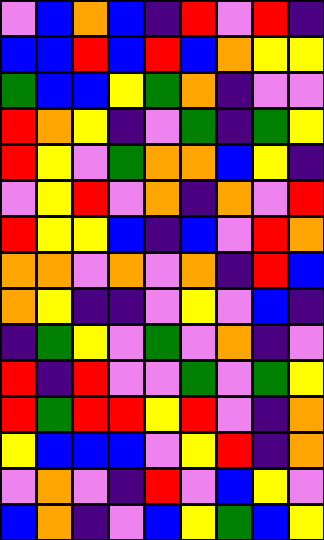[["violet", "blue", "orange", "blue", "indigo", "red", "violet", "red", "indigo"], ["blue", "blue", "red", "blue", "red", "blue", "orange", "yellow", "yellow"], ["green", "blue", "blue", "yellow", "green", "orange", "indigo", "violet", "violet"], ["red", "orange", "yellow", "indigo", "violet", "green", "indigo", "green", "yellow"], ["red", "yellow", "violet", "green", "orange", "orange", "blue", "yellow", "indigo"], ["violet", "yellow", "red", "violet", "orange", "indigo", "orange", "violet", "red"], ["red", "yellow", "yellow", "blue", "indigo", "blue", "violet", "red", "orange"], ["orange", "orange", "violet", "orange", "violet", "orange", "indigo", "red", "blue"], ["orange", "yellow", "indigo", "indigo", "violet", "yellow", "violet", "blue", "indigo"], ["indigo", "green", "yellow", "violet", "green", "violet", "orange", "indigo", "violet"], ["red", "indigo", "red", "violet", "violet", "green", "violet", "green", "yellow"], ["red", "green", "red", "red", "yellow", "red", "violet", "indigo", "orange"], ["yellow", "blue", "blue", "blue", "violet", "yellow", "red", "indigo", "orange"], ["violet", "orange", "violet", "indigo", "red", "violet", "blue", "yellow", "violet"], ["blue", "orange", "indigo", "violet", "blue", "yellow", "green", "blue", "yellow"]]